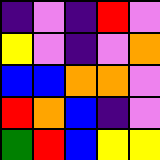[["indigo", "violet", "indigo", "red", "violet"], ["yellow", "violet", "indigo", "violet", "orange"], ["blue", "blue", "orange", "orange", "violet"], ["red", "orange", "blue", "indigo", "violet"], ["green", "red", "blue", "yellow", "yellow"]]